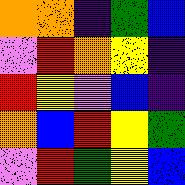[["orange", "orange", "indigo", "green", "blue"], ["violet", "red", "orange", "yellow", "indigo"], ["red", "yellow", "violet", "blue", "indigo"], ["orange", "blue", "red", "yellow", "green"], ["violet", "red", "green", "yellow", "blue"]]